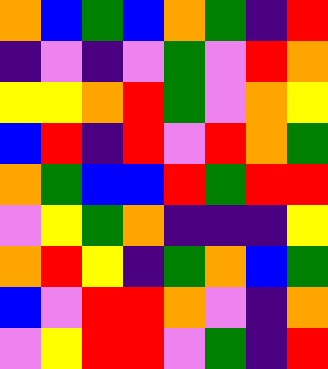[["orange", "blue", "green", "blue", "orange", "green", "indigo", "red"], ["indigo", "violet", "indigo", "violet", "green", "violet", "red", "orange"], ["yellow", "yellow", "orange", "red", "green", "violet", "orange", "yellow"], ["blue", "red", "indigo", "red", "violet", "red", "orange", "green"], ["orange", "green", "blue", "blue", "red", "green", "red", "red"], ["violet", "yellow", "green", "orange", "indigo", "indigo", "indigo", "yellow"], ["orange", "red", "yellow", "indigo", "green", "orange", "blue", "green"], ["blue", "violet", "red", "red", "orange", "violet", "indigo", "orange"], ["violet", "yellow", "red", "red", "violet", "green", "indigo", "red"]]